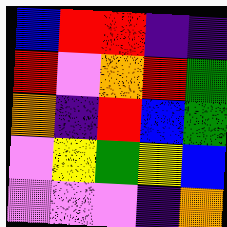[["blue", "red", "red", "indigo", "indigo"], ["red", "violet", "orange", "red", "green"], ["orange", "indigo", "red", "blue", "green"], ["violet", "yellow", "green", "yellow", "blue"], ["violet", "violet", "violet", "indigo", "orange"]]